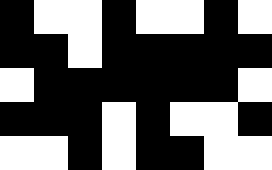[["black", "white", "white", "black", "white", "white", "black", "white"], ["black", "black", "white", "black", "black", "black", "black", "black"], ["white", "black", "black", "black", "black", "black", "black", "white"], ["black", "black", "black", "white", "black", "white", "white", "black"], ["white", "white", "black", "white", "black", "black", "white", "white"]]